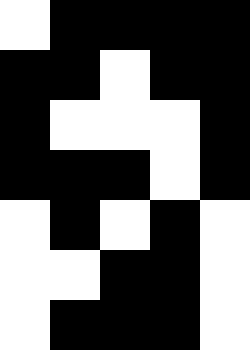[["white", "black", "black", "black", "black"], ["black", "black", "white", "black", "black"], ["black", "white", "white", "white", "black"], ["black", "black", "black", "white", "black"], ["white", "black", "white", "black", "white"], ["white", "white", "black", "black", "white"], ["white", "black", "black", "black", "white"]]